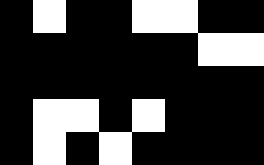[["black", "white", "black", "black", "white", "white", "black", "black"], ["black", "black", "black", "black", "black", "black", "white", "white"], ["black", "black", "black", "black", "black", "black", "black", "black"], ["black", "white", "white", "black", "white", "black", "black", "black"], ["black", "white", "black", "white", "black", "black", "black", "black"]]